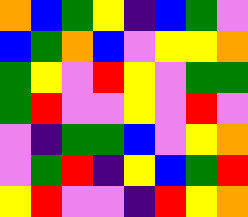[["orange", "blue", "green", "yellow", "indigo", "blue", "green", "violet"], ["blue", "green", "orange", "blue", "violet", "yellow", "yellow", "orange"], ["green", "yellow", "violet", "red", "yellow", "violet", "green", "green"], ["green", "red", "violet", "violet", "yellow", "violet", "red", "violet"], ["violet", "indigo", "green", "green", "blue", "violet", "yellow", "orange"], ["violet", "green", "red", "indigo", "yellow", "blue", "green", "red"], ["yellow", "red", "violet", "violet", "indigo", "red", "yellow", "orange"]]